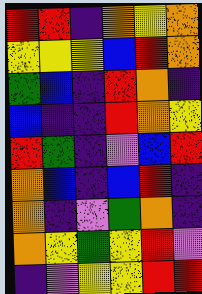[["red", "red", "indigo", "orange", "yellow", "orange"], ["yellow", "yellow", "yellow", "blue", "red", "orange"], ["green", "blue", "indigo", "red", "orange", "indigo"], ["blue", "indigo", "indigo", "red", "orange", "yellow"], ["red", "green", "indigo", "violet", "blue", "red"], ["orange", "blue", "indigo", "blue", "red", "indigo"], ["orange", "indigo", "violet", "green", "orange", "indigo"], ["orange", "yellow", "green", "yellow", "red", "violet"], ["indigo", "violet", "yellow", "yellow", "red", "red"]]